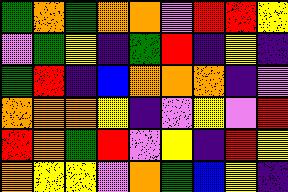[["green", "orange", "green", "orange", "orange", "violet", "red", "red", "yellow"], ["violet", "green", "yellow", "indigo", "green", "red", "indigo", "yellow", "indigo"], ["green", "red", "indigo", "blue", "orange", "orange", "orange", "indigo", "violet"], ["orange", "orange", "orange", "yellow", "indigo", "violet", "yellow", "violet", "red"], ["red", "orange", "green", "red", "violet", "yellow", "indigo", "red", "yellow"], ["orange", "yellow", "yellow", "violet", "orange", "green", "blue", "yellow", "indigo"]]